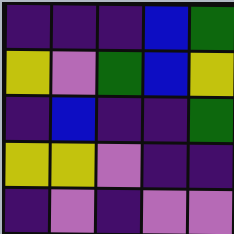[["indigo", "indigo", "indigo", "blue", "green"], ["yellow", "violet", "green", "blue", "yellow"], ["indigo", "blue", "indigo", "indigo", "green"], ["yellow", "yellow", "violet", "indigo", "indigo"], ["indigo", "violet", "indigo", "violet", "violet"]]